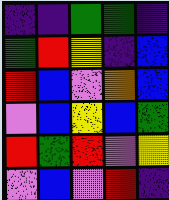[["indigo", "indigo", "green", "green", "indigo"], ["green", "red", "yellow", "indigo", "blue"], ["red", "blue", "violet", "orange", "blue"], ["violet", "blue", "yellow", "blue", "green"], ["red", "green", "red", "violet", "yellow"], ["violet", "blue", "violet", "red", "indigo"]]